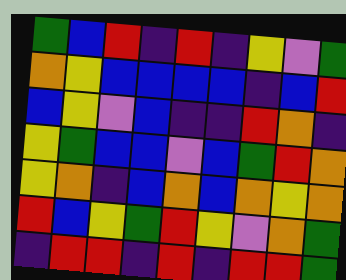[["green", "blue", "red", "indigo", "red", "indigo", "yellow", "violet", "green"], ["orange", "yellow", "blue", "blue", "blue", "blue", "indigo", "blue", "red"], ["blue", "yellow", "violet", "blue", "indigo", "indigo", "red", "orange", "indigo"], ["yellow", "green", "blue", "blue", "violet", "blue", "green", "red", "orange"], ["yellow", "orange", "indigo", "blue", "orange", "blue", "orange", "yellow", "orange"], ["red", "blue", "yellow", "green", "red", "yellow", "violet", "orange", "green"], ["indigo", "red", "red", "indigo", "red", "indigo", "red", "red", "green"]]